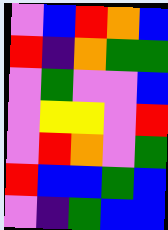[["violet", "blue", "red", "orange", "blue"], ["red", "indigo", "orange", "green", "green"], ["violet", "green", "violet", "violet", "blue"], ["violet", "yellow", "yellow", "violet", "red"], ["violet", "red", "orange", "violet", "green"], ["red", "blue", "blue", "green", "blue"], ["violet", "indigo", "green", "blue", "blue"]]